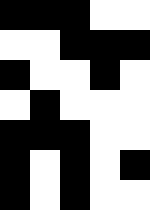[["black", "black", "black", "white", "white"], ["white", "white", "black", "black", "black"], ["black", "white", "white", "black", "white"], ["white", "black", "white", "white", "white"], ["black", "black", "black", "white", "white"], ["black", "white", "black", "white", "black"], ["black", "white", "black", "white", "white"]]